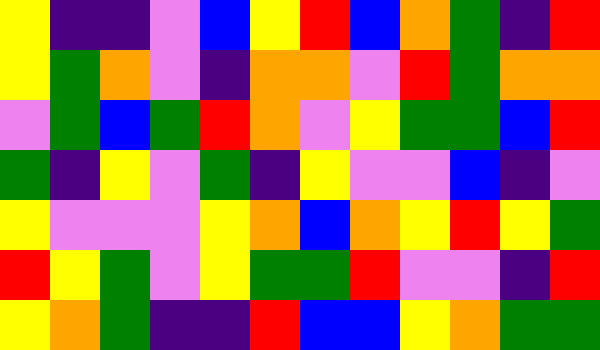[["yellow", "indigo", "indigo", "violet", "blue", "yellow", "red", "blue", "orange", "green", "indigo", "red"], ["yellow", "green", "orange", "violet", "indigo", "orange", "orange", "violet", "red", "green", "orange", "orange"], ["violet", "green", "blue", "green", "red", "orange", "violet", "yellow", "green", "green", "blue", "red"], ["green", "indigo", "yellow", "violet", "green", "indigo", "yellow", "violet", "violet", "blue", "indigo", "violet"], ["yellow", "violet", "violet", "violet", "yellow", "orange", "blue", "orange", "yellow", "red", "yellow", "green"], ["red", "yellow", "green", "violet", "yellow", "green", "green", "red", "violet", "violet", "indigo", "red"], ["yellow", "orange", "green", "indigo", "indigo", "red", "blue", "blue", "yellow", "orange", "green", "green"]]